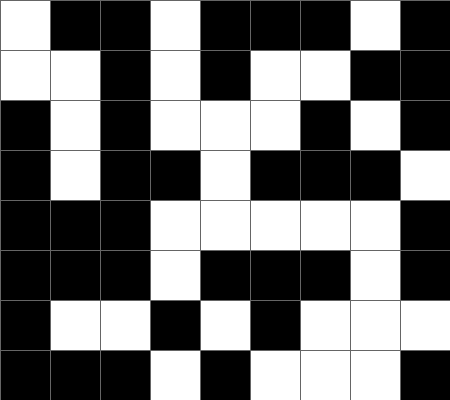[["white", "black", "black", "white", "black", "black", "black", "white", "black"], ["white", "white", "black", "white", "black", "white", "white", "black", "black"], ["black", "white", "black", "white", "white", "white", "black", "white", "black"], ["black", "white", "black", "black", "white", "black", "black", "black", "white"], ["black", "black", "black", "white", "white", "white", "white", "white", "black"], ["black", "black", "black", "white", "black", "black", "black", "white", "black"], ["black", "white", "white", "black", "white", "black", "white", "white", "white"], ["black", "black", "black", "white", "black", "white", "white", "white", "black"]]